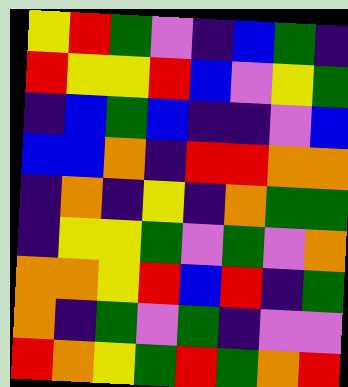[["yellow", "red", "green", "violet", "indigo", "blue", "green", "indigo"], ["red", "yellow", "yellow", "red", "blue", "violet", "yellow", "green"], ["indigo", "blue", "green", "blue", "indigo", "indigo", "violet", "blue"], ["blue", "blue", "orange", "indigo", "red", "red", "orange", "orange"], ["indigo", "orange", "indigo", "yellow", "indigo", "orange", "green", "green"], ["indigo", "yellow", "yellow", "green", "violet", "green", "violet", "orange"], ["orange", "orange", "yellow", "red", "blue", "red", "indigo", "green"], ["orange", "indigo", "green", "violet", "green", "indigo", "violet", "violet"], ["red", "orange", "yellow", "green", "red", "green", "orange", "red"]]